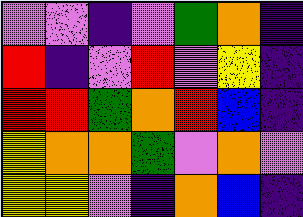[["violet", "violet", "indigo", "violet", "green", "orange", "indigo"], ["red", "indigo", "violet", "red", "violet", "yellow", "indigo"], ["red", "red", "green", "orange", "red", "blue", "indigo"], ["yellow", "orange", "orange", "green", "violet", "orange", "violet"], ["yellow", "yellow", "violet", "indigo", "orange", "blue", "indigo"]]